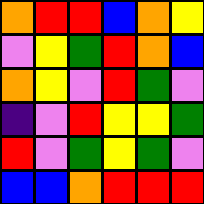[["orange", "red", "red", "blue", "orange", "yellow"], ["violet", "yellow", "green", "red", "orange", "blue"], ["orange", "yellow", "violet", "red", "green", "violet"], ["indigo", "violet", "red", "yellow", "yellow", "green"], ["red", "violet", "green", "yellow", "green", "violet"], ["blue", "blue", "orange", "red", "red", "red"]]